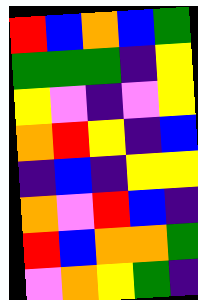[["red", "blue", "orange", "blue", "green"], ["green", "green", "green", "indigo", "yellow"], ["yellow", "violet", "indigo", "violet", "yellow"], ["orange", "red", "yellow", "indigo", "blue"], ["indigo", "blue", "indigo", "yellow", "yellow"], ["orange", "violet", "red", "blue", "indigo"], ["red", "blue", "orange", "orange", "green"], ["violet", "orange", "yellow", "green", "indigo"]]